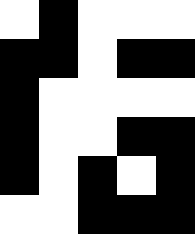[["white", "black", "white", "white", "white"], ["black", "black", "white", "black", "black"], ["black", "white", "white", "white", "white"], ["black", "white", "white", "black", "black"], ["black", "white", "black", "white", "black"], ["white", "white", "black", "black", "black"]]